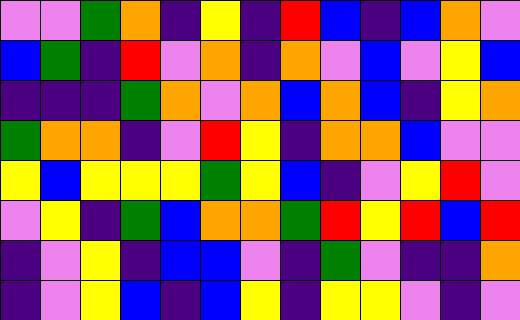[["violet", "violet", "green", "orange", "indigo", "yellow", "indigo", "red", "blue", "indigo", "blue", "orange", "violet"], ["blue", "green", "indigo", "red", "violet", "orange", "indigo", "orange", "violet", "blue", "violet", "yellow", "blue"], ["indigo", "indigo", "indigo", "green", "orange", "violet", "orange", "blue", "orange", "blue", "indigo", "yellow", "orange"], ["green", "orange", "orange", "indigo", "violet", "red", "yellow", "indigo", "orange", "orange", "blue", "violet", "violet"], ["yellow", "blue", "yellow", "yellow", "yellow", "green", "yellow", "blue", "indigo", "violet", "yellow", "red", "violet"], ["violet", "yellow", "indigo", "green", "blue", "orange", "orange", "green", "red", "yellow", "red", "blue", "red"], ["indigo", "violet", "yellow", "indigo", "blue", "blue", "violet", "indigo", "green", "violet", "indigo", "indigo", "orange"], ["indigo", "violet", "yellow", "blue", "indigo", "blue", "yellow", "indigo", "yellow", "yellow", "violet", "indigo", "violet"]]